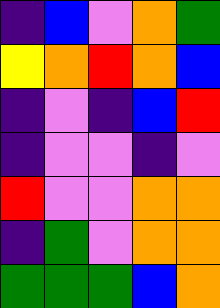[["indigo", "blue", "violet", "orange", "green"], ["yellow", "orange", "red", "orange", "blue"], ["indigo", "violet", "indigo", "blue", "red"], ["indigo", "violet", "violet", "indigo", "violet"], ["red", "violet", "violet", "orange", "orange"], ["indigo", "green", "violet", "orange", "orange"], ["green", "green", "green", "blue", "orange"]]